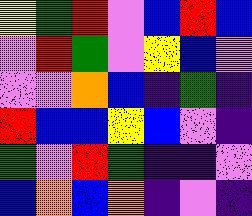[["yellow", "green", "red", "violet", "blue", "red", "blue"], ["violet", "red", "green", "violet", "yellow", "blue", "violet"], ["violet", "violet", "orange", "blue", "indigo", "green", "indigo"], ["red", "blue", "blue", "yellow", "blue", "violet", "indigo"], ["green", "violet", "red", "green", "indigo", "indigo", "violet"], ["blue", "orange", "blue", "orange", "indigo", "violet", "indigo"]]